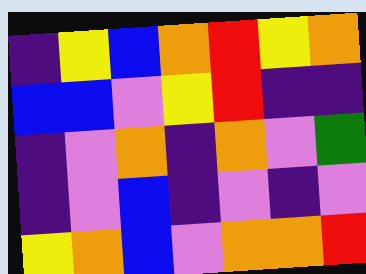[["indigo", "yellow", "blue", "orange", "red", "yellow", "orange"], ["blue", "blue", "violet", "yellow", "red", "indigo", "indigo"], ["indigo", "violet", "orange", "indigo", "orange", "violet", "green"], ["indigo", "violet", "blue", "indigo", "violet", "indigo", "violet"], ["yellow", "orange", "blue", "violet", "orange", "orange", "red"]]